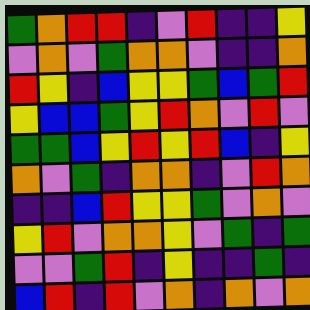[["green", "orange", "red", "red", "indigo", "violet", "red", "indigo", "indigo", "yellow"], ["violet", "orange", "violet", "green", "orange", "orange", "violet", "indigo", "indigo", "orange"], ["red", "yellow", "indigo", "blue", "yellow", "yellow", "green", "blue", "green", "red"], ["yellow", "blue", "blue", "green", "yellow", "red", "orange", "violet", "red", "violet"], ["green", "green", "blue", "yellow", "red", "yellow", "red", "blue", "indigo", "yellow"], ["orange", "violet", "green", "indigo", "orange", "orange", "indigo", "violet", "red", "orange"], ["indigo", "indigo", "blue", "red", "yellow", "yellow", "green", "violet", "orange", "violet"], ["yellow", "red", "violet", "orange", "orange", "yellow", "violet", "green", "indigo", "green"], ["violet", "violet", "green", "red", "indigo", "yellow", "indigo", "indigo", "green", "indigo"], ["blue", "red", "indigo", "red", "violet", "orange", "indigo", "orange", "violet", "orange"]]